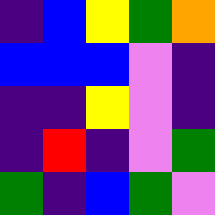[["indigo", "blue", "yellow", "green", "orange"], ["blue", "blue", "blue", "violet", "indigo"], ["indigo", "indigo", "yellow", "violet", "indigo"], ["indigo", "red", "indigo", "violet", "green"], ["green", "indigo", "blue", "green", "violet"]]